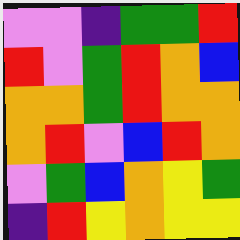[["violet", "violet", "indigo", "green", "green", "red"], ["red", "violet", "green", "red", "orange", "blue"], ["orange", "orange", "green", "red", "orange", "orange"], ["orange", "red", "violet", "blue", "red", "orange"], ["violet", "green", "blue", "orange", "yellow", "green"], ["indigo", "red", "yellow", "orange", "yellow", "yellow"]]